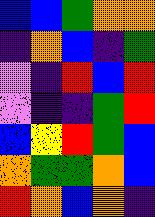[["blue", "blue", "green", "orange", "orange"], ["indigo", "orange", "blue", "indigo", "green"], ["violet", "indigo", "red", "blue", "red"], ["violet", "indigo", "indigo", "green", "red"], ["blue", "yellow", "red", "green", "blue"], ["orange", "green", "green", "orange", "blue"], ["red", "orange", "blue", "orange", "indigo"]]